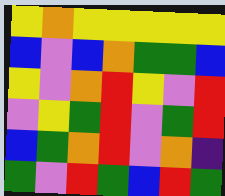[["yellow", "orange", "yellow", "yellow", "yellow", "yellow", "yellow"], ["blue", "violet", "blue", "orange", "green", "green", "blue"], ["yellow", "violet", "orange", "red", "yellow", "violet", "red"], ["violet", "yellow", "green", "red", "violet", "green", "red"], ["blue", "green", "orange", "red", "violet", "orange", "indigo"], ["green", "violet", "red", "green", "blue", "red", "green"]]